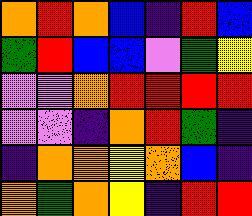[["orange", "red", "orange", "blue", "indigo", "red", "blue"], ["green", "red", "blue", "blue", "violet", "green", "yellow"], ["violet", "violet", "orange", "red", "red", "red", "red"], ["violet", "violet", "indigo", "orange", "red", "green", "indigo"], ["indigo", "orange", "orange", "yellow", "orange", "blue", "indigo"], ["orange", "green", "orange", "yellow", "indigo", "red", "red"]]